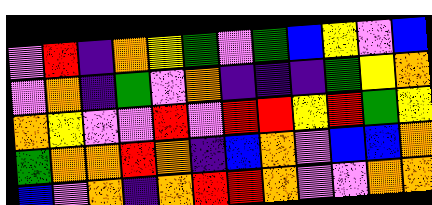[["violet", "red", "indigo", "orange", "yellow", "green", "violet", "green", "blue", "yellow", "violet", "blue"], ["violet", "orange", "indigo", "green", "violet", "orange", "indigo", "indigo", "indigo", "green", "yellow", "orange"], ["orange", "yellow", "violet", "violet", "red", "violet", "red", "red", "yellow", "red", "green", "yellow"], ["green", "orange", "orange", "red", "orange", "indigo", "blue", "orange", "violet", "blue", "blue", "orange"], ["blue", "violet", "orange", "indigo", "orange", "red", "red", "orange", "violet", "violet", "orange", "orange"]]